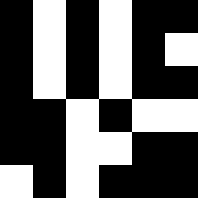[["black", "white", "black", "white", "black", "black"], ["black", "white", "black", "white", "black", "white"], ["black", "white", "black", "white", "black", "black"], ["black", "black", "white", "black", "white", "white"], ["black", "black", "white", "white", "black", "black"], ["white", "black", "white", "black", "black", "black"]]